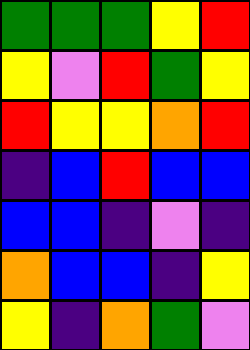[["green", "green", "green", "yellow", "red"], ["yellow", "violet", "red", "green", "yellow"], ["red", "yellow", "yellow", "orange", "red"], ["indigo", "blue", "red", "blue", "blue"], ["blue", "blue", "indigo", "violet", "indigo"], ["orange", "blue", "blue", "indigo", "yellow"], ["yellow", "indigo", "orange", "green", "violet"]]